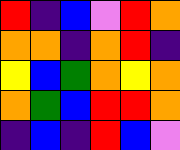[["red", "indigo", "blue", "violet", "red", "orange"], ["orange", "orange", "indigo", "orange", "red", "indigo"], ["yellow", "blue", "green", "orange", "yellow", "orange"], ["orange", "green", "blue", "red", "red", "orange"], ["indigo", "blue", "indigo", "red", "blue", "violet"]]